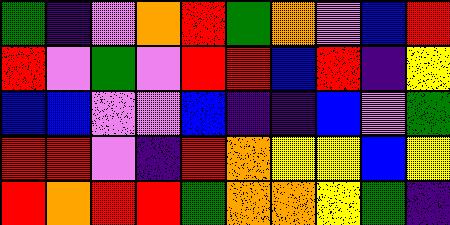[["green", "indigo", "violet", "orange", "red", "green", "orange", "violet", "blue", "red"], ["red", "violet", "green", "violet", "red", "red", "blue", "red", "indigo", "yellow"], ["blue", "blue", "violet", "violet", "blue", "indigo", "indigo", "blue", "violet", "green"], ["red", "red", "violet", "indigo", "red", "orange", "yellow", "yellow", "blue", "yellow"], ["red", "orange", "red", "red", "green", "orange", "orange", "yellow", "green", "indigo"]]